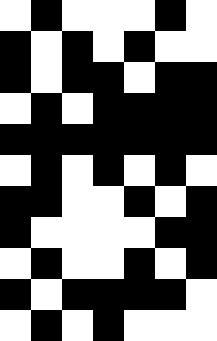[["white", "black", "white", "white", "white", "black", "white"], ["black", "white", "black", "white", "black", "white", "white"], ["black", "white", "black", "black", "white", "black", "black"], ["white", "black", "white", "black", "black", "black", "black"], ["black", "black", "black", "black", "black", "black", "black"], ["white", "black", "white", "black", "white", "black", "white"], ["black", "black", "white", "white", "black", "white", "black"], ["black", "white", "white", "white", "white", "black", "black"], ["white", "black", "white", "white", "black", "white", "black"], ["black", "white", "black", "black", "black", "black", "white"], ["white", "black", "white", "black", "white", "white", "white"]]